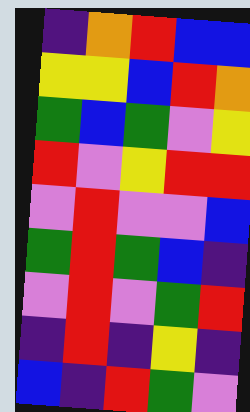[["indigo", "orange", "red", "blue", "blue"], ["yellow", "yellow", "blue", "red", "orange"], ["green", "blue", "green", "violet", "yellow"], ["red", "violet", "yellow", "red", "red"], ["violet", "red", "violet", "violet", "blue"], ["green", "red", "green", "blue", "indigo"], ["violet", "red", "violet", "green", "red"], ["indigo", "red", "indigo", "yellow", "indigo"], ["blue", "indigo", "red", "green", "violet"]]